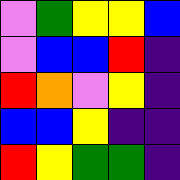[["violet", "green", "yellow", "yellow", "blue"], ["violet", "blue", "blue", "red", "indigo"], ["red", "orange", "violet", "yellow", "indigo"], ["blue", "blue", "yellow", "indigo", "indigo"], ["red", "yellow", "green", "green", "indigo"]]